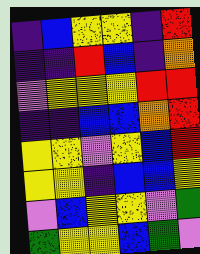[["indigo", "blue", "yellow", "yellow", "indigo", "red"], ["indigo", "indigo", "red", "blue", "indigo", "orange"], ["violet", "yellow", "yellow", "yellow", "red", "red"], ["indigo", "indigo", "blue", "blue", "orange", "red"], ["yellow", "yellow", "violet", "yellow", "blue", "red"], ["yellow", "yellow", "indigo", "blue", "blue", "yellow"], ["violet", "blue", "yellow", "yellow", "violet", "green"], ["green", "yellow", "yellow", "blue", "green", "violet"]]